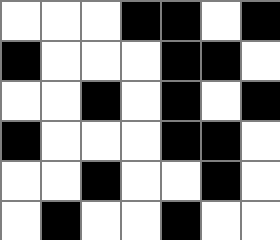[["white", "white", "white", "black", "black", "white", "black"], ["black", "white", "white", "white", "black", "black", "white"], ["white", "white", "black", "white", "black", "white", "black"], ["black", "white", "white", "white", "black", "black", "white"], ["white", "white", "black", "white", "white", "black", "white"], ["white", "black", "white", "white", "black", "white", "white"]]